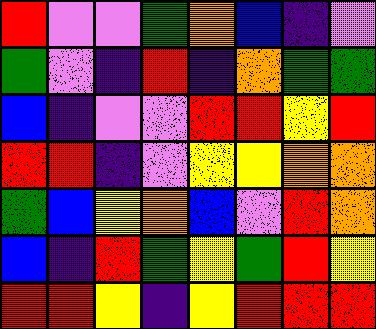[["red", "violet", "violet", "green", "orange", "blue", "indigo", "violet"], ["green", "violet", "indigo", "red", "indigo", "orange", "green", "green"], ["blue", "indigo", "violet", "violet", "red", "red", "yellow", "red"], ["red", "red", "indigo", "violet", "yellow", "yellow", "orange", "orange"], ["green", "blue", "yellow", "orange", "blue", "violet", "red", "orange"], ["blue", "indigo", "red", "green", "yellow", "green", "red", "yellow"], ["red", "red", "yellow", "indigo", "yellow", "red", "red", "red"]]